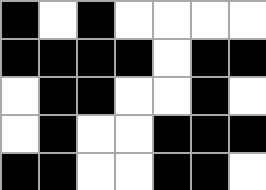[["black", "white", "black", "white", "white", "white", "white"], ["black", "black", "black", "black", "white", "black", "black"], ["white", "black", "black", "white", "white", "black", "white"], ["white", "black", "white", "white", "black", "black", "black"], ["black", "black", "white", "white", "black", "black", "white"]]